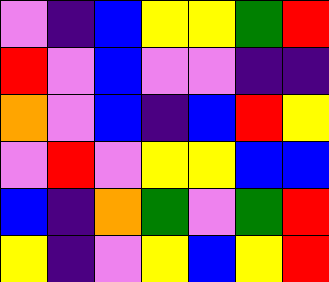[["violet", "indigo", "blue", "yellow", "yellow", "green", "red"], ["red", "violet", "blue", "violet", "violet", "indigo", "indigo"], ["orange", "violet", "blue", "indigo", "blue", "red", "yellow"], ["violet", "red", "violet", "yellow", "yellow", "blue", "blue"], ["blue", "indigo", "orange", "green", "violet", "green", "red"], ["yellow", "indigo", "violet", "yellow", "blue", "yellow", "red"]]